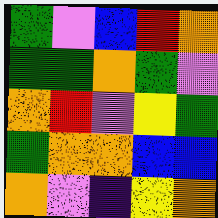[["green", "violet", "blue", "red", "orange"], ["green", "green", "orange", "green", "violet"], ["orange", "red", "violet", "yellow", "green"], ["green", "orange", "orange", "blue", "blue"], ["orange", "violet", "indigo", "yellow", "orange"]]